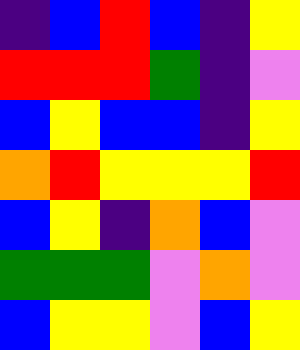[["indigo", "blue", "red", "blue", "indigo", "yellow"], ["red", "red", "red", "green", "indigo", "violet"], ["blue", "yellow", "blue", "blue", "indigo", "yellow"], ["orange", "red", "yellow", "yellow", "yellow", "red"], ["blue", "yellow", "indigo", "orange", "blue", "violet"], ["green", "green", "green", "violet", "orange", "violet"], ["blue", "yellow", "yellow", "violet", "blue", "yellow"]]